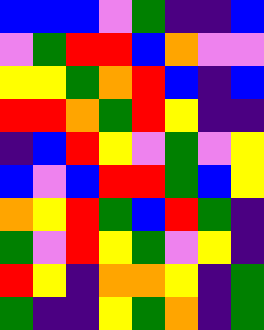[["blue", "blue", "blue", "violet", "green", "indigo", "indigo", "blue"], ["violet", "green", "red", "red", "blue", "orange", "violet", "violet"], ["yellow", "yellow", "green", "orange", "red", "blue", "indigo", "blue"], ["red", "red", "orange", "green", "red", "yellow", "indigo", "indigo"], ["indigo", "blue", "red", "yellow", "violet", "green", "violet", "yellow"], ["blue", "violet", "blue", "red", "red", "green", "blue", "yellow"], ["orange", "yellow", "red", "green", "blue", "red", "green", "indigo"], ["green", "violet", "red", "yellow", "green", "violet", "yellow", "indigo"], ["red", "yellow", "indigo", "orange", "orange", "yellow", "indigo", "green"], ["green", "indigo", "indigo", "yellow", "green", "orange", "indigo", "green"]]